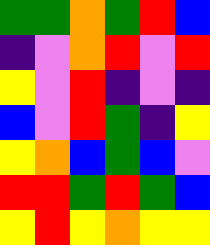[["green", "green", "orange", "green", "red", "blue"], ["indigo", "violet", "orange", "red", "violet", "red"], ["yellow", "violet", "red", "indigo", "violet", "indigo"], ["blue", "violet", "red", "green", "indigo", "yellow"], ["yellow", "orange", "blue", "green", "blue", "violet"], ["red", "red", "green", "red", "green", "blue"], ["yellow", "red", "yellow", "orange", "yellow", "yellow"]]